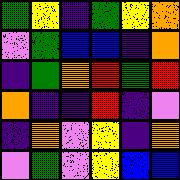[["green", "yellow", "indigo", "green", "yellow", "orange"], ["violet", "green", "blue", "blue", "indigo", "orange"], ["indigo", "green", "orange", "red", "green", "red"], ["orange", "indigo", "indigo", "red", "indigo", "violet"], ["indigo", "orange", "violet", "yellow", "indigo", "orange"], ["violet", "green", "violet", "yellow", "blue", "blue"]]